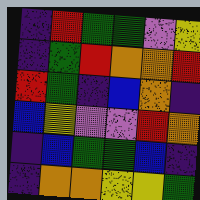[["indigo", "red", "green", "green", "violet", "yellow"], ["indigo", "green", "red", "orange", "orange", "red"], ["red", "green", "indigo", "blue", "orange", "indigo"], ["blue", "yellow", "violet", "violet", "red", "orange"], ["indigo", "blue", "green", "green", "blue", "indigo"], ["indigo", "orange", "orange", "yellow", "yellow", "green"]]